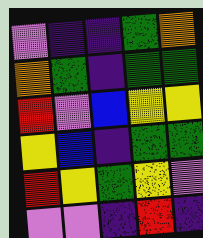[["violet", "indigo", "indigo", "green", "orange"], ["orange", "green", "indigo", "green", "green"], ["red", "violet", "blue", "yellow", "yellow"], ["yellow", "blue", "indigo", "green", "green"], ["red", "yellow", "green", "yellow", "violet"], ["violet", "violet", "indigo", "red", "indigo"]]